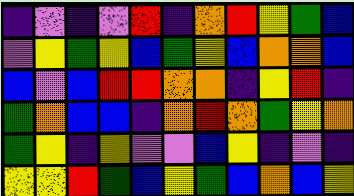[["indigo", "violet", "indigo", "violet", "red", "indigo", "orange", "red", "yellow", "green", "blue"], ["violet", "yellow", "green", "yellow", "blue", "green", "yellow", "blue", "orange", "orange", "blue"], ["blue", "violet", "blue", "red", "red", "orange", "orange", "indigo", "yellow", "red", "indigo"], ["green", "orange", "blue", "blue", "indigo", "orange", "red", "orange", "green", "yellow", "orange"], ["green", "yellow", "indigo", "yellow", "violet", "violet", "blue", "yellow", "indigo", "violet", "indigo"], ["yellow", "yellow", "red", "green", "blue", "yellow", "green", "blue", "orange", "blue", "yellow"]]